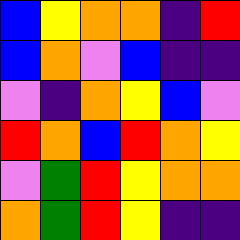[["blue", "yellow", "orange", "orange", "indigo", "red"], ["blue", "orange", "violet", "blue", "indigo", "indigo"], ["violet", "indigo", "orange", "yellow", "blue", "violet"], ["red", "orange", "blue", "red", "orange", "yellow"], ["violet", "green", "red", "yellow", "orange", "orange"], ["orange", "green", "red", "yellow", "indigo", "indigo"]]